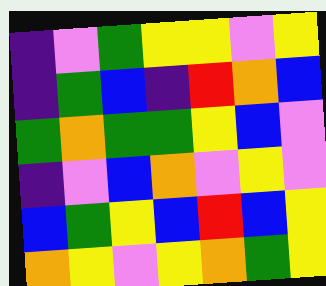[["indigo", "violet", "green", "yellow", "yellow", "violet", "yellow"], ["indigo", "green", "blue", "indigo", "red", "orange", "blue"], ["green", "orange", "green", "green", "yellow", "blue", "violet"], ["indigo", "violet", "blue", "orange", "violet", "yellow", "violet"], ["blue", "green", "yellow", "blue", "red", "blue", "yellow"], ["orange", "yellow", "violet", "yellow", "orange", "green", "yellow"]]